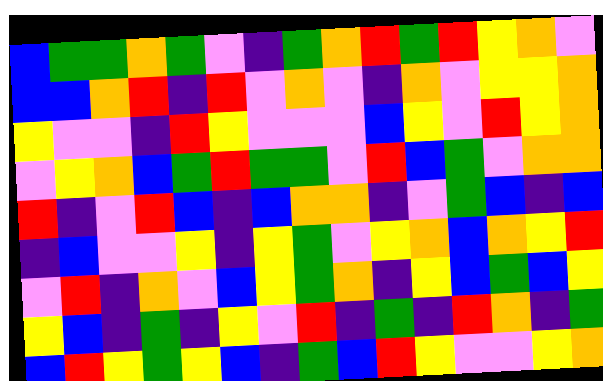[["blue", "green", "green", "orange", "green", "violet", "indigo", "green", "orange", "red", "green", "red", "yellow", "orange", "violet"], ["blue", "blue", "orange", "red", "indigo", "red", "violet", "orange", "violet", "indigo", "orange", "violet", "yellow", "yellow", "orange"], ["yellow", "violet", "violet", "indigo", "red", "yellow", "violet", "violet", "violet", "blue", "yellow", "violet", "red", "yellow", "orange"], ["violet", "yellow", "orange", "blue", "green", "red", "green", "green", "violet", "red", "blue", "green", "violet", "orange", "orange"], ["red", "indigo", "violet", "red", "blue", "indigo", "blue", "orange", "orange", "indigo", "violet", "green", "blue", "indigo", "blue"], ["indigo", "blue", "violet", "violet", "yellow", "indigo", "yellow", "green", "violet", "yellow", "orange", "blue", "orange", "yellow", "red"], ["violet", "red", "indigo", "orange", "violet", "blue", "yellow", "green", "orange", "indigo", "yellow", "blue", "green", "blue", "yellow"], ["yellow", "blue", "indigo", "green", "indigo", "yellow", "violet", "red", "indigo", "green", "indigo", "red", "orange", "indigo", "green"], ["blue", "red", "yellow", "green", "yellow", "blue", "indigo", "green", "blue", "red", "yellow", "violet", "violet", "yellow", "orange"]]